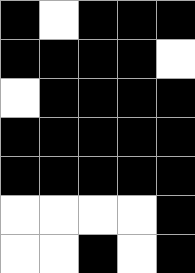[["black", "white", "black", "black", "black"], ["black", "black", "black", "black", "white"], ["white", "black", "black", "black", "black"], ["black", "black", "black", "black", "black"], ["black", "black", "black", "black", "black"], ["white", "white", "white", "white", "black"], ["white", "white", "black", "white", "black"]]